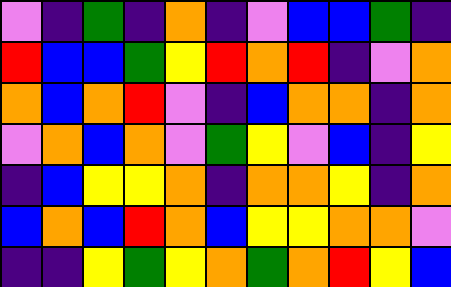[["violet", "indigo", "green", "indigo", "orange", "indigo", "violet", "blue", "blue", "green", "indigo"], ["red", "blue", "blue", "green", "yellow", "red", "orange", "red", "indigo", "violet", "orange"], ["orange", "blue", "orange", "red", "violet", "indigo", "blue", "orange", "orange", "indigo", "orange"], ["violet", "orange", "blue", "orange", "violet", "green", "yellow", "violet", "blue", "indigo", "yellow"], ["indigo", "blue", "yellow", "yellow", "orange", "indigo", "orange", "orange", "yellow", "indigo", "orange"], ["blue", "orange", "blue", "red", "orange", "blue", "yellow", "yellow", "orange", "orange", "violet"], ["indigo", "indigo", "yellow", "green", "yellow", "orange", "green", "orange", "red", "yellow", "blue"]]